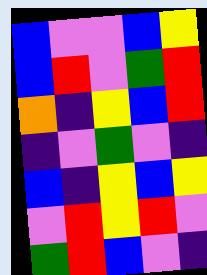[["blue", "violet", "violet", "blue", "yellow"], ["blue", "red", "violet", "green", "red"], ["orange", "indigo", "yellow", "blue", "red"], ["indigo", "violet", "green", "violet", "indigo"], ["blue", "indigo", "yellow", "blue", "yellow"], ["violet", "red", "yellow", "red", "violet"], ["green", "red", "blue", "violet", "indigo"]]